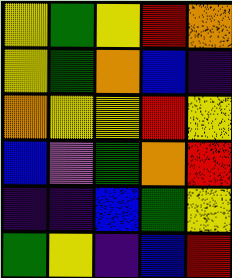[["yellow", "green", "yellow", "red", "orange"], ["yellow", "green", "orange", "blue", "indigo"], ["orange", "yellow", "yellow", "red", "yellow"], ["blue", "violet", "green", "orange", "red"], ["indigo", "indigo", "blue", "green", "yellow"], ["green", "yellow", "indigo", "blue", "red"]]